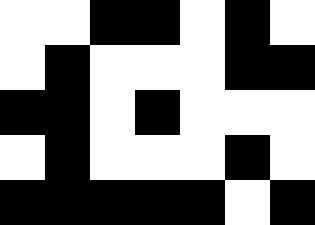[["white", "white", "black", "black", "white", "black", "white"], ["white", "black", "white", "white", "white", "black", "black"], ["black", "black", "white", "black", "white", "white", "white"], ["white", "black", "white", "white", "white", "black", "white"], ["black", "black", "black", "black", "black", "white", "black"]]